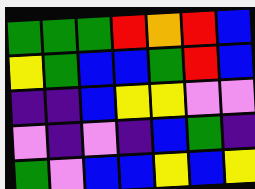[["green", "green", "green", "red", "orange", "red", "blue"], ["yellow", "green", "blue", "blue", "green", "red", "blue"], ["indigo", "indigo", "blue", "yellow", "yellow", "violet", "violet"], ["violet", "indigo", "violet", "indigo", "blue", "green", "indigo"], ["green", "violet", "blue", "blue", "yellow", "blue", "yellow"]]